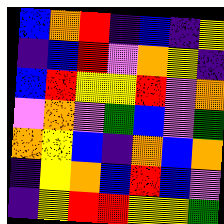[["blue", "orange", "red", "indigo", "blue", "indigo", "yellow"], ["indigo", "blue", "red", "violet", "orange", "yellow", "indigo"], ["blue", "red", "yellow", "yellow", "red", "violet", "orange"], ["violet", "orange", "violet", "green", "blue", "violet", "green"], ["orange", "yellow", "blue", "indigo", "orange", "blue", "orange"], ["indigo", "yellow", "orange", "blue", "red", "blue", "violet"], ["indigo", "yellow", "red", "red", "yellow", "yellow", "green"]]